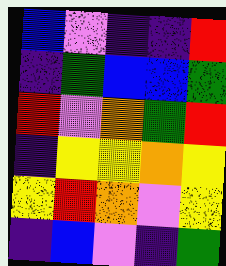[["blue", "violet", "indigo", "indigo", "red"], ["indigo", "green", "blue", "blue", "green"], ["red", "violet", "orange", "green", "red"], ["indigo", "yellow", "yellow", "orange", "yellow"], ["yellow", "red", "orange", "violet", "yellow"], ["indigo", "blue", "violet", "indigo", "green"]]